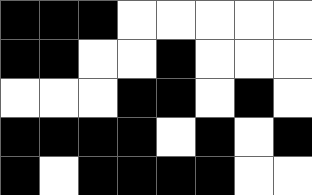[["black", "black", "black", "white", "white", "white", "white", "white"], ["black", "black", "white", "white", "black", "white", "white", "white"], ["white", "white", "white", "black", "black", "white", "black", "white"], ["black", "black", "black", "black", "white", "black", "white", "black"], ["black", "white", "black", "black", "black", "black", "white", "white"]]